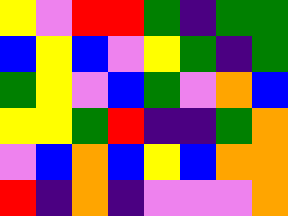[["yellow", "violet", "red", "red", "green", "indigo", "green", "green"], ["blue", "yellow", "blue", "violet", "yellow", "green", "indigo", "green"], ["green", "yellow", "violet", "blue", "green", "violet", "orange", "blue"], ["yellow", "yellow", "green", "red", "indigo", "indigo", "green", "orange"], ["violet", "blue", "orange", "blue", "yellow", "blue", "orange", "orange"], ["red", "indigo", "orange", "indigo", "violet", "violet", "violet", "orange"]]